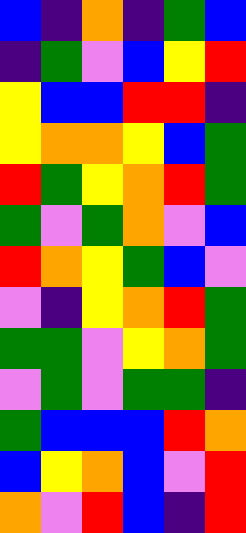[["blue", "indigo", "orange", "indigo", "green", "blue"], ["indigo", "green", "violet", "blue", "yellow", "red"], ["yellow", "blue", "blue", "red", "red", "indigo"], ["yellow", "orange", "orange", "yellow", "blue", "green"], ["red", "green", "yellow", "orange", "red", "green"], ["green", "violet", "green", "orange", "violet", "blue"], ["red", "orange", "yellow", "green", "blue", "violet"], ["violet", "indigo", "yellow", "orange", "red", "green"], ["green", "green", "violet", "yellow", "orange", "green"], ["violet", "green", "violet", "green", "green", "indigo"], ["green", "blue", "blue", "blue", "red", "orange"], ["blue", "yellow", "orange", "blue", "violet", "red"], ["orange", "violet", "red", "blue", "indigo", "red"]]